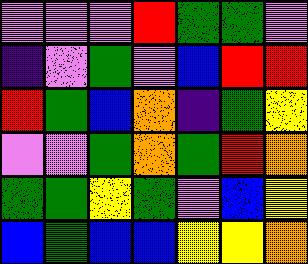[["violet", "violet", "violet", "red", "green", "green", "violet"], ["indigo", "violet", "green", "violet", "blue", "red", "red"], ["red", "green", "blue", "orange", "indigo", "green", "yellow"], ["violet", "violet", "green", "orange", "green", "red", "orange"], ["green", "green", "yellow", "green", "violet", "blue", "yellow"], ["blue", "green", "blue", "blue", "yellow", "yellow", "orange"]]